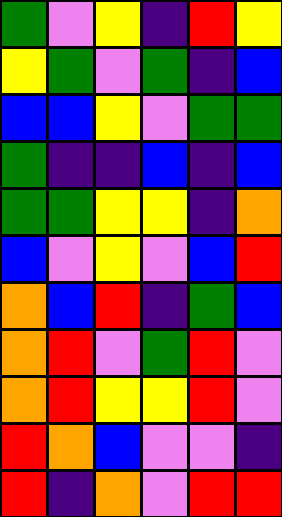[["green", "violet", "yellow", "indigo", "red", "yellow"], ["yellow", "green", "violet", "green", "indigo", "blue"], ["blue", "blue", "yellow", "violet", "green", "green"], ["green", "indigo", "indigo", "blue", "indigo", "blue"], ["green", "green", "yellow", "yellow", "indigo", "orange"], ["blue", "violet", "yellow", "violet", "blue", "red"], ["orange", "blue", "red", "indigo", "green", "blue"], ["orange", "red", "violet", "green", "red", "violet"], ["orange", "red", "yellow", "yellow", "red", "violet"], ["red", "orange", "blue", "violet", "violet", "indigo"], ["red", "indigo", "orange", "violet", "red", "red"]]